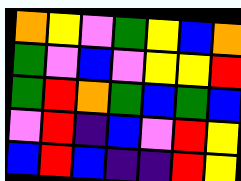[["orange", "yellow", "violet", "green", "yellow", "blue", "orange"], ["green", "violet", "blue", "violet", "yellow", "yellow", "red"], ["green", "red", "orange", "green", "blue", "green", "blue"], ["violet", "red", "indigo", "blue", "violet", "red", "yellow"], ["blue", "red", "blue", "indigo", "indigo", "red", "yellow"]]